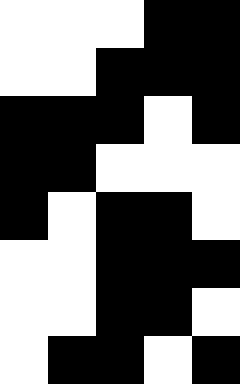[["white", "white", "white", "black", "black"], ["white", "white", "black", "black", "black"], ["black", "black", "black", "white", "black"], ["black", "black", "white", "white", "white"], ["black", "white", "black", "black", "white"], ["white", "white", "black", "black", "black"], ["white", "white", "black", "black", "white"], ["white", "black", "black", "white", "black"]]